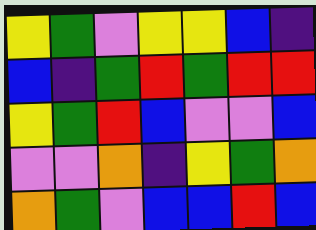[["yellow", "green", "violet", "yellow", "yellow", "blue", "indigo"], ["blue", "indigo", "green", "red", "green", "red", "red"], ["yellow", "green", "red", "blue", "violet", "violet", "blue"], ["violet", "violet", "orange", "indigo", "yellow", "green", "orange"], ["orange", "green", "violet", "blue", "blue", "red", "blue"]]